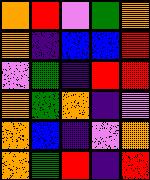[["orange", "red", "violet", "green", "orange"], ["orange", "indigo", "blue", "blue", "red"], ["violet", "green", "indigo", "red", "red"], ["orange", "green", "orange", "indigo", "violet"], ["orange", "blue", "indigo", "violet", "orange"], ["orange", "green", "red", "indigo", "red"]]